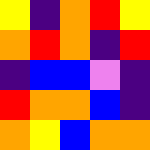[["yellow", "indigo", "orange", "red", "yellow"], ["orange", "red", "orange", "indigo", "red"], ["indigo", "blue", "blue", "violet", "indigo"], ["red", "orange", "orange", "blue", "indigo"], ["orange", "yellow", "blue", "orange", "orange"]]